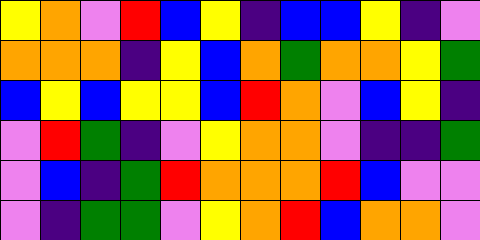[["yellow", "orange", "violet", "red", "blue", "yellow", "indigo", "blue", "blue", "yellow", "indigo", "violet"], ["orange", "orange", "orange", "indigo", "yellow", "blue", "orange", "green", "orange", "orange", "yellow", "green"], ["blue", "yellow", "blue", "yellow", "yellow", "blue", "red", "orange", "violet", "blue", "yellow", "indigo"], ["violet", "red", "green", "indigo", "violet", "yellow", "orange", "orange", "violet", "indigo", "indigo", "green"], ["violet", "blue", "indigo", "green", "red", "orange", "orange", "orange", "red", "blue", "violet", "violet"], ["violet", "indigo", "green", "green", "violet", "yellow", "orange", "red", "blue", "orange", "orange", "violet"]]